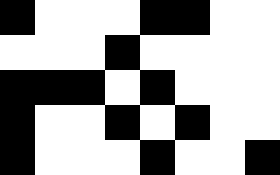[["black", "white", "white", "white", "black", "black", "white", "white"], ["white", "white", "white", "black", "white", "white", "white", "white"], ["black", "black", "black", "white", "black", "white", "white", "white"], ["black", "white", "white", "black", "white", "black", "white", "white"], ["black", "white", "white", "white", "black", "white", "white", "black"]]